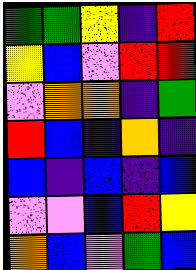[["green", "green", "yellow", "indigo", "red"], ["yellow", "blue", "violet", "red", "red"], ["violet", "orange", "orange", "indigo", "green"], ["red", "blue", "indigo", "orange", "indigo"], ["blue", "indigo", "blue", "indigo", "blue"], ["violet", "violet", "blue", "red", "yellow"], ["orange", "blue", "violet", "green", "blue"]]